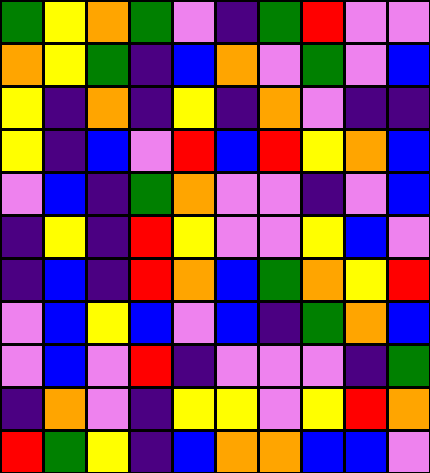[["green", "yellow", "orange", "green", "violet", "indigo", "green", "red", "violet", "violet"], ["orange", "yellow", "green", "indigo", "blue", "orange", "violet", "green", "violet", "blue"], ["yellow", "indigo", "orange", "indigo", "yellow", "indigo", "orange", "violet", "indigo", "indigo"], ["yellow", "indigo", "blue", "violet", "red", "blue", "red", "yellow", "orange", "blue"], ["violet", "blue", "indigo", "green", "orange", "violet", "violet", "indigo", "violet", "blue"], ["indigo", "yellow", "indigo", "red", "yellow", "violet", "violet", "yellow", "blue", "violet"], ["indigo", "blue", "indigo", "red", "orange", "blue", "green", "orange", "yellow", "red"], ["violet", "blue", "yellow", "blue", "violet", "blue", "indigo", "green", "orange", "blue"], ["violet", "blue", "violet", "red", "indigo", "violet", "violet", "violet", "indigo", "green"], ["indigo", "orange", "violet", "indigo", "yellow", "yellow", "violet", "yellow", "red", "orange"], ["red", "green", "yellow", "indigo", "blue", "orange", "orange", "blue", "blue", "violet"]]